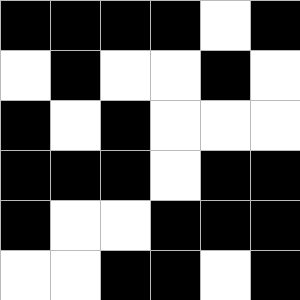[["black", "black", "black", "black", "white", "black"], ["white", "black", "white", "white", "black", "white"], ["black", "white", "black", "white", "white", "white"], ["black", "black", "black", "white", "black", "black"], ["black", "white", "white", "black", "black", "black"], ["white", "white", "black", "black", "white", "black"]]